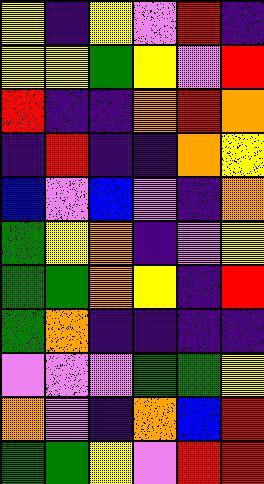[["yellow", "indigo", "yellow", "violet", "red", "indigo"], ["yellow", "yellow", "green", "yellow", "violet", "red"], ["red", "indigo", "indigo", "orange", "red", "orange"], ["indigo", "red", "indigo", "indigo", "orange", "yellow"], ["blue", "violet", "blue", "violet", "indigo", "orange"], ["green", "yellow", "orange", "indigo", "violet", "yellow"], ["green", "green", "orange", "yellow", "indigo", "red"], ["green", "orange", "indigo", "indigo", "indigo", "indigo"], ["violet", "violet", "violet", "green", "green", "yellow"], ["orange", "violet", "indigo", "orange", "blue", "red"], ["green", "green", "yellow", "violet", "red", "red"]]